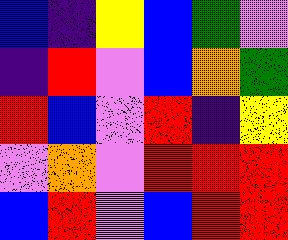[["blue", "indigo", "yellow", "blue", "green", "violet"], ["indigo", "red", "violet", "blue", "orange", "green"], ["red", "blue", "violet", "red", "indigo", "yellow"], ["violet", "orange", "violet", "red", "red", "red"], ["blue", "red", "violet", "blue", "red", "red"]]